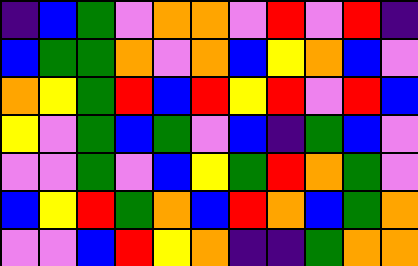[["indigo", "blue", "green", "violet", "orange", "orange", "violet", "red", "violet", "red", "indigo"], ["blue", "green", "green", "orange", "violet", "orange", "blue", "yellow", "orange", "blue", "violet"], ["orange", "yellow", "green", "red", "blue", "red", "yellow", "red", "violet", "red", "blue"], ["yellow", "violet", "green", "blue", "green", "violet", "blue", "indigo", "green", "blue", "violet"], ["violet", "violet", "green", "violet", "blue", "yellow", "green", "red", "orange", "green", "violet"], ["blue", "yellow", "red", "green", "orange", "blue", "red", "orange", "blue", "green", "orange"], ["violet", "violet", "blue", "red", "yellow", "orange", "indigo", "indigo", "green", "orange", "orange"]]